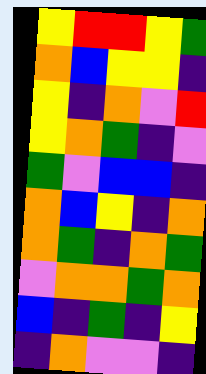[["yellow", "red", "red", "yellow", "green"], ["orange", "blue", "yellow", "yellow", "indigo"], ["yellow", "indigo", "orange", "violet", "red"], ["yellow", "orange", "green", "indigo", "violet"], ["green", "violet", "blue", "blue", "indigo"], ["orange", "blue", "yellow", "indigo", "orange"], ["orange", "green", "indigo", "orange", "green"], ["violet", "orange", "orange", "green", "orange"], ["blue", "indigo", "green", "indigo", "yellow"], ["indigo", "orange", "violet", "violet", "indigo"]]